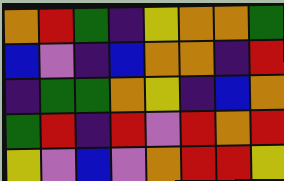[["orange", "red", "green", "indigo", "yellow", "orange", "orange", "green"], ["blue", "violet", "indigo", "blue", "orange", "orange", "indigo", "red"], ["indigo", "green", "green", "orange", "yellow", "indigo", "blue", "orange"], ["green", "red", "indigo", "red", "violet", "red", "orange", "red"], ["yellow", "violet", "blue", "violet", "orange", "red", "red", "yellow"]]